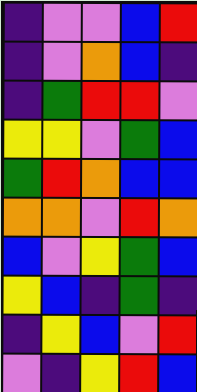[["indigo", "violet", "violet", "blue", "red"], ["indigo", "violet", "orange", "blue", "indigo"], ["indigo", "green", "red", "red", "violet"], ["yellow", "yellow", "violet", "green", "blue"], ["green", "red", "orange", "blue", "blue"], ["orange", "orange", "violet", "red", "orange"], ["blue", "violet", "yellow", "green", "blue"], ["yellow", "blue", "indigo", "green", "indigo"], ["indigo", "yellow", "blue", "violet", "red"], ["violet", "indigo", "yellow", "red", "blue"]]